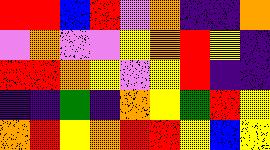[["red", "red", "blue", "red", "violet", "orange", "indigo", "indigo", "orange"], ["violet", "orange", "violet", "violet", "yellow", "orange", "red", "yellow", "indigo"], ["red", "red", "orange", "yellow", "violet", "yellow", "red", "indigo", "indigo"], ["indigo", "indigo", "green", "indigo", "orange", "yellow", "green", "red", "yellow"], ["orange", "red", "yellow", "orange", "red", "red", "yellow", "blue", "yellow"]]